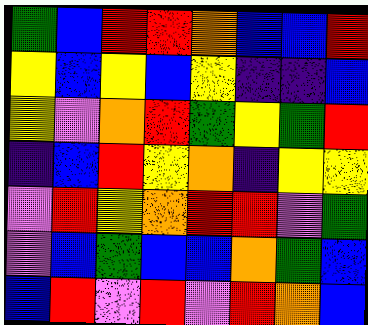[["green", "blue", "red", "red", "orange", "blue", "blue", "red"], ["yellow", "blue", "yellow", "blue", "yellow", "indigo", "indigo", "blue"], ["yellow", "violet", "orange", "red", "green", "yellow", "green", "red"], ["indigo", "blue", "red", "yellow", "orange", "indigo", "yellow", "yellow"], ["violet", "red", "yellow", "orange", "red", "red", "violet", "green"], ["violet", "blue", "green", "blue", "blue", "orange", "green", "blue"], ["blue", "red", "violet", "red", "violet", "red", "orange", "blue"]]